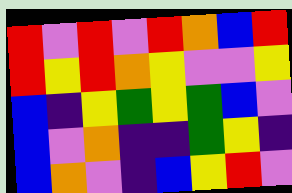[["red", "violet", "red", "violet", "red", "orange", "blue", "red"], ["red", "yellow", "red", "orange", "yellow", "violet", "violet", "yellow"], ["blue", "indigo", "yellow", "green", "yellow", "green", "blue", "violet"], ["blue", "violet", "orange", "indigo", "indigo", "green", "yellow", "indigo"], ["blue", "orange", "violet", "indigo", "blue", "yellow", "red", "violet"]]